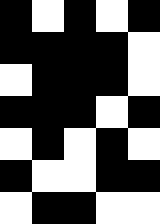[["black", "white", "black", "white", "black"], ["black", "black", "black", "black", "white"], ["white", "black", "black", "black", "white"], ["black", "black", "black", "white", "black"], ["white", "black", "white", "black", "white"], ["black", "white", "white", "black", "black"], ["white", "black", "black", "white", "white"]]